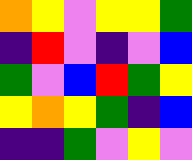[["orange", "yellow", "violet", "yellow", "yellow", "green"], ["indigo", "red", "violet", "indigo", "violet", "blue"], ["green", "violet", "blue", "red", "green", "yellow"], ["yellow", "orange", "yellow", "green", "indigo", "blue"], ["indigo", "indigo", "green", "violet", "yellow", "violet"]]